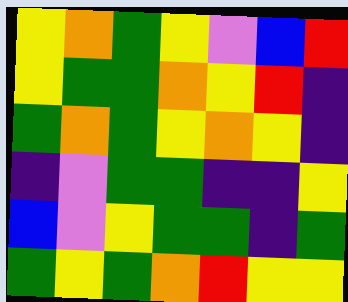[["yellow", "orange", "green", "yellow", "violet", "blue", "red"], ["yellow", "green", "green", "orange", "yellow", "red", "indigo"], ["green", "orange", "green", "yellow", "orange", "yellow", "indigo"], ["indigo", "violet", "green", "green", "indigo", "indigo", "yellow"], ["blue", "violet", "yellow", "green", "green", "indigo", "green"], ["green", "yellow", "green", "orange", "red", "yellow", "yellow"]]